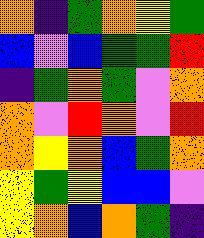[["orange", "indigo", "green", "orange", "yellow", "green"], ["blue", "violet", "blue", "green", "green", "red"], ["indigo", "green", "orange", "green", "violet", "orange"], ["orange", "violet", "red", "orange", "violet", "red"], ["orange", "yellow", "orange", "blue", "green", "orange"], ["yellow", "green", "yellow", "blue", "blue", "violet"], ["yellow", "orange", "blue", "orange", "green", "indigo"]]